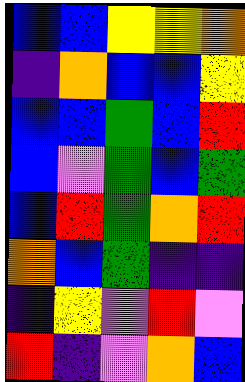[["blue", "blue", "yellow", "yellow", "orange"], ["indigo", "orange", "blue", "blue", "yellow"], ["blue", "blue", "green", "blue", "red"], ["blue", "violet", "green", "blue", "green"], ["blue", "red", "green", "orange", "red"], ["orange", "blue", "green", "indigo", "indigo"], ["indigo", "yellow", "violet", "red", "violet"], ["red", "indigo", "violet", "orange", "blue"]]